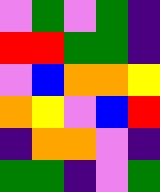[["violet", "green", "violet", "green", "indigo"], ["red", "red", "green", "green", "indigo"], ["violet", "blue", "orange", "orange", "yellow"], ["orange", "yellow", "violet", "blue", "red"], ["indigo", "orange", "orange", "violet", "indigo"], ["green", "green", "indigo", "violet", "green"]]